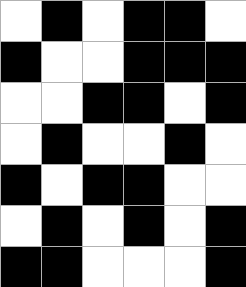[["white", "black", "white", "black", "black", "white"], ["black", "white", "white", "black", "black", "black"], ["white", "white", "black", "black", "white", "black"], ["white", "black", "white", "white", "black", "white"], ["black", "white", "black", "black", "white", "white"], ["white", "black", "white", "black", "white", "black"], ["black", "black", "white", "white", "white", "black"]]